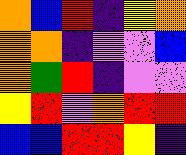[["orange", "blue", "red", "indigo", "yellow", "orange"], ["orange", "orange", "indigo", "violet", "violet", "blue"], ["orange", "green", "red", "indigo", "violet", "violet"], ["yellow", "red", "violet", "orange", "red", "red"], ["blue", "blue", "red", "red", "yellow", "indigo"]]